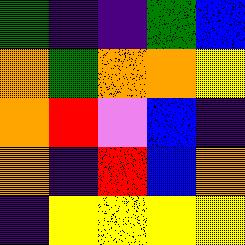[["green", "indigo", "indigo", "green", "blue"], ["orange", "green", "orange", "orange", "yellow"], ["orange", "red", "violet", "blue", "indigo"], ["orange", "indigo", "red", "blue", "orange"], ["indigo", "yellow", "yellow", "yellow", "yellow"]]